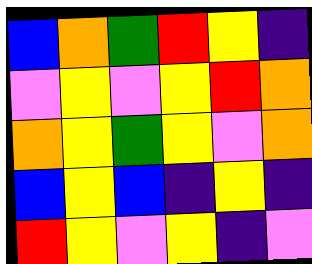[["blue", "orange", "green", "red", "yellow", "indigo"], ["violet", "yellow", "violet", "yellow", "red", "orange"], ["orange", "yellow", "green", "yellow", "violet", "orange"], ["blue", "yellow", "blue", "indigo", "yellow", "indigo"], ["red", "yellow", "violet", "yellow", "indigo", "violet"]]